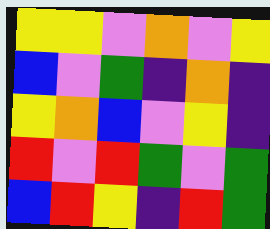[["yellow", "yellow", "violet", "orange", "violet", "yellow"], ["blue", "violet", "green", "indigo", "orange", "indigo"], ["yellow", "orange", "blue", "violet", "yellow", "indigo"], ["red", "violet", "red", "green", "violet", "green"], ["blue", "red", "yellow", "indigo", "red", "green"]]